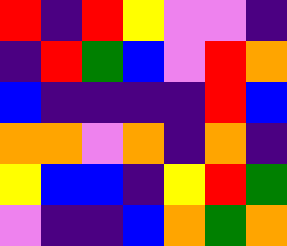[["red", "indigo", "red", "yellow", "violet", "violet", "indigo"], ["indigo", "red", "green", "blue", "violet", "red", "orange"], ["blue", "indigo", "indigo", "indigo", "indigo", "red", "blue"], ["orange", "orange", "violet", "orange", "indigo", "orange", "indigo"], ["yellow", "blue", "blue", "indigo", "yellow", "red", "green"], ["violet", "indigo", "indigo", "blue", "orange", "green", "orange"]]